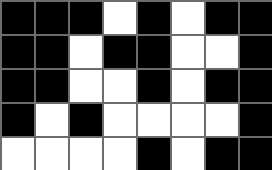[["black", "black", "black", "white", "black", "white", "black", "black"], ["black", "black", "white", "black", "black", "white", "white", "black"], ["black", "black", "white", "white", "black", "white", "black", "black"], ["black", "white", "black", "white", "white", "white", "white", "black"], ["white", "white", "white", "white", "black", "white", "black", "black"]]